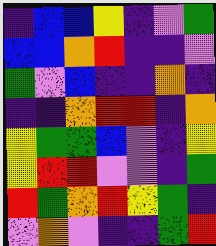[["indigo", "blue", "blue", "yellow", "indigo", "violet", "green"], ["blue", "blue", "orange", "red", "indigo", "indigo", "violet"], ["green", "violet", "blue", "indigo", "indigo", "orange", "indigo"], ["indigo", "indigo", "orange", "red", "red", "indigo", "orange"], ["yellow", "green", "green", "blue", "violet", "indigo", "yellow"], ["yellow", "red", "red", "violet", "violet", "indigo", "green"], ["red", "green", "orange", "red", "yellow", "green", "indigo"], ["violet", "orange", "violet", "indigo", "indigo", "green", "red"]]